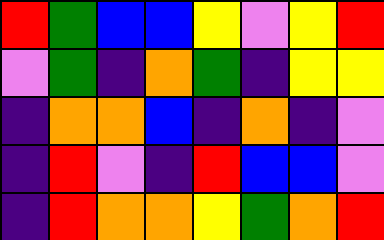[["red", "green", "blue", "blue", "yellow", "violet", "yellow", "red"], ["violet", "green", "indigo", "orange", "green", "indigo", "yellow", "yellow"], ["indigo", "orange", "orange", "blue", "indigo", "orange", "indigo", "violet"], ["indigo", "red", "violet", "indigo", "red", "blue", "blue", "violet"], ["indigo", "red", "orange", "orange", "yellow", "green", "orange", "red"]]